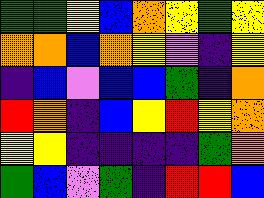[["green", "green", "yellow", "blue", "orange", "yellow", "green", "yellow"], ["orange", "orange", "blue", "orange", "yellow", "violet", "indigo", "yellow"], ["indigo", "blue", "violet", "blue", "blue", "green", "indigo", "orange"], ["red", "orange", "indigo", "blue", "yellow", "red", "yellow", "orange"], ["yellow", "yellow", "indigo", "indigo", "indigo", "indigo", "green", "orange"], ["green", "blue", "violet", "green", "indigo", "red", "red", "blue"]]